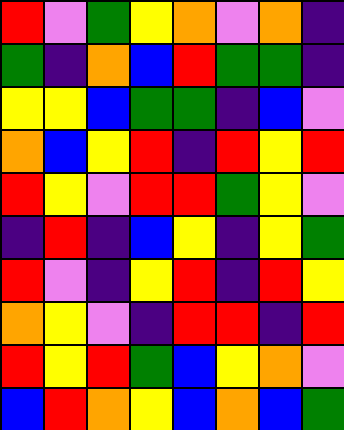[["red", "violet", "green", "yellow", "orange", "violet", "orange", "indigo"], ["green", "indigo", "orange", "blue", "red", "green", "green", "indigo"], ["yellow", "yellow", "blue", "green", "green", "indigo", "blue", "violet"], ["orange", "blue", "yellow", "red", "indigo", "red", "yellow", "red"], ["red", "yellow", "violet", "red", "red", "green", "yellow", "violet"], ["indigo", "red", "indigo", "blue", "yellow", "indigo", "yellow", "green"], ["red", "violet", "indigo", "yellow", "red", "indigo", "red", "yellow"], ["orange", "yellow", "violet", "indigo", "red", "red", "indigo", "red"], ["red", "yellow", "red", "green", "blue", "yellow", "orange", "violet"], ["blue", "red", "orange", "yellow", "blue", "orange", "blue", "green"]]